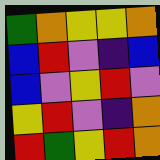[["green", "orange", "yellow", "yellow", "orange"], ["blue", "red", "violet", "indigo", "blue"], ["blue", "violet", "yellow", "red", "violet"], ["yellow", "red", "violet", "indigo", "orange"], ["red", "green", "yellow", "red", "orange"]]